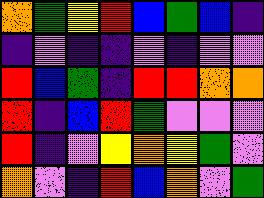[["orange", "green", "yellow", "red", "blue", "green", "blue", "indigo"], ["indigo", "violet", "indigo", "indigo", "violet", "indigo", "violet", "violet"], ["red", "blue", "green", "indigo", "red", "red", "orange", "orange"], ["red", "indigo", "blue", "red", "green", "violet", "violet", "violet"], ["red", "indigo", "violet", "yellow", "orange", "yellow", "green", "violet"], ["orange", "violet", "indigo", "red", "blue", "orange", "violet", "green"]]